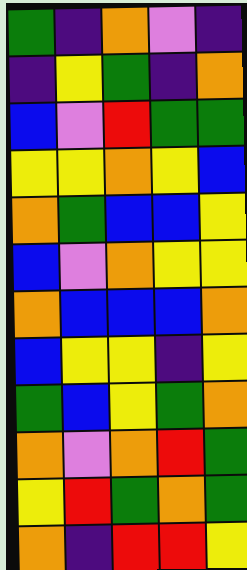[["green", "indigo", "orange", "violet", "indigo"], ["indigo", "yellow", "green", "indigo", "orange"], ["blue", "violet", "red", "green", "green"], ["yellow", "yellow", "orange", "yellow", "blue"], ["orange", "green", "blue", "blue", "yellow"], ["blue", "violet", "orange", "yellow", "yellow"], ["orange", "blue", "blue", "blue", "orange"], ["blue", "yellow", "yellow", "indigo", "yellow"], ["green", "blue", "yellow", "green", "orange"], ["orange", "violet", "orange", "red", "green"], ["yellow", "red", "green", "orange", "green"], ["orange", "indigo", "red", "red", "yellow"]]